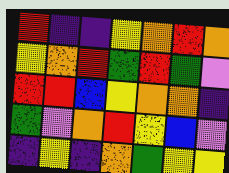[["red", "indigo", "indigo", "yellow", "orange", "red", "orange"], ["yellow", "orange", "red", "green", "red", "green", "violet"], ["red", "red", "blue", "yellow", "orange", "orange", "indigo"], ["green", "violet", "orange", "red", "yellow", "blue", "violet"], ["indigo", "yellow", "indigo", "orange", "green", "yellow", "yellow"]]